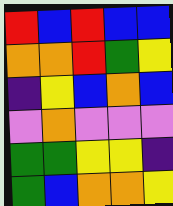[["red", "blue", "red", "blue", "blue"], ["orange", "orange", "red", "green", "yellow"], ["indigo", "yellow", "blue", "orange", "blue"], ["violet", "orange", "violet", "violet", "violet"], ["green", "green", "yellow", "yellow", "indigo"], ["green", "blue", "orange", "orange", "yellow"]]